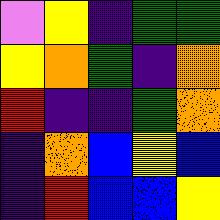[["violet", "yellow", "indigo", "green", "green"], ["yellow", "orange", "green", "indigo", "orange"], ["red", "indigo", "indigo", "green", "orange"], ["indigo", "orange", "blue", "yellow", "blue"], ["indigo", "red", "blue", "blue", "yellow"]]